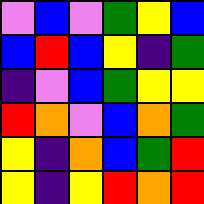[["violet", "blue", "violet", "green", "yellow", "blue"], ["blue", "red", "blue", "yellow", "indigo", "green"], ["indigo", "violet", "blue", "green", "yellow", "yellow"], ["red", "orange", "violet", "blue", "orange", "green"], ["yellow", "indigo", "orange", "blue", "green", "red"], ["yellow", "indigo", "yellow", "red", "orange", "red"]]